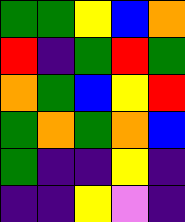[["green", "green", "yellow", "blue", "orange"], ["red", "indigo", "green", "red", "green"], ["orange", "green", "blue", "yellow", "red"], ["green", "orange", "green", "orange", "blue"], ["green", "indigo", "indigo", "yellow", "indigo"], ["indigo", "indigo", "yellow", "violet", "indigo"]]